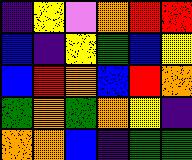[["indigo", "yellow", "violet", "orange", "red", "red"], ["blue", "indigo", "yellow", "green", "blue", "yellow"], ["blue", "red", "orange", "blue", "red", "orange"], ["green", "orange", "green", "orange", "yellow", "indigo"], ["orange", "orange", "blue", "indigo", "green", "green"]]